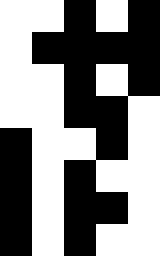[["white", "white", "black", "white", "black"], ["white", "black", "black", "black", "black"], ["white", "white", "black", "white", "black"], ["white", "white", "black", "black", "white"], ["black", "white", "white", "black", "white"], ["black", "white", "black", "white", "white"], ["black", "white", "black", "black", "white"], ["black", "white", "black", "white", "white"]]